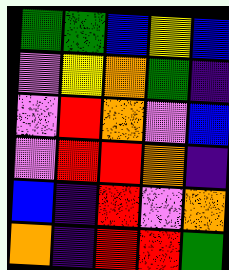[["green", "green", "blue", "yellow", "blue"], ["violet", "yellow", "orange", "green", "indigo"], ["violet", "red", "orange", "violet", "blue"], ["violet", "red", "red", "orange", "indigo"], ["blue", "indigo", "red", "violet", "orange"], ["orange", "indigo", "red", "red", "green"]]